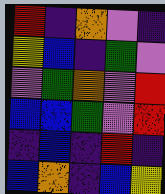[["red", "indigo", "orange", "violet", "indigo"], ["yellow", "blue", "indigo", "green", "violet"], ["violet", "green", "orange", "violet", "red"], ["blue", "blue", "green", "violet", "red"], ["indigo", "blue", "indigo", "red", "indigo"], ["blue", "orange", "indigo", "blue", "yellow"]]